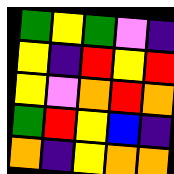[["green", "yellow", "green", "violet", "indigo"], ["yellow", "indigo", "red", "yellow", "red"], ["yellow", "violet", "orange", "red", "orange"], ["green", "red", "yellow", "blue", "indigo"], ["orange", "indigo", "yellow", "orange", "orange"]]